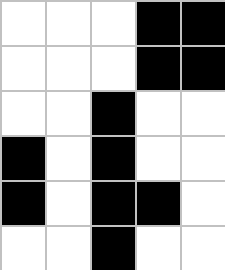[["white", "white", "white", "black", "black"], ["white", "white", "white", "black", "black"], ["white", "white", "black", "white", "white"], ["black", "white", "black", "white", "white"], ["black", "white", "black", "black", "white"], ["white", "white", "black", "white", "white"]]